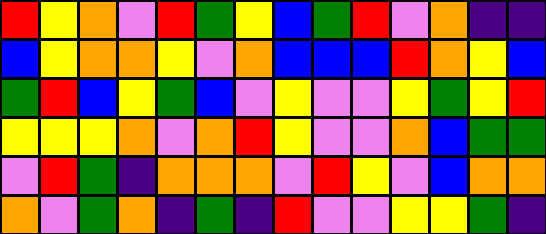[["red", "yellow", "orange", "violet", "red", "green", "yellow", "blue", "green", "red", "violet", "orange", "indigo", "indigo"], ["blue", "yellow", "orange", "orange", "yellow", "violet", "orange", "blue", "blue", "blue", "red", "orange", "yellow", "blue"], ["green", "red", "blue", "yellow", "green", "blue", "violet", "yellow", "violet", "violet", "yellow", "green", "yellow", "red"], ["yellow", "yellow", "yellow", "orange", "violet", "orange", "red", "yellow", "violet", "violet", "orange", "blue", "green", "green"], ["violet", "red", "green", "indigo", "orange", "orange", "orange", "violet", "red", "yellow", "violet", "blue", "orange", "orange"], ["orange", "violet", "green", "orange", "indigo", "green", "indigo", "red", "violet", "violet", "yellow", "yellow", "green", "indigo"]]